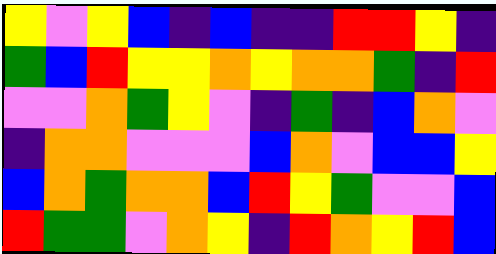[["yellow", "violet", "yellow", "blue", "indigo", "blue", "indigo", "indigo", "red", "red", "yellow", "indigo"], ["green", "blue", "red", "yellow", "yellow", "orange", "yellow", "orange", "orange", "green", "indigo", "red"], ["violet", "violet", "orange", "green", "yellow", "violet", "indigo", "green", "indigo", "blue", "orange", "violet"], ["indigo", "orange", "orange", "violet", "violet", "violet", "blue", "orange", "violet", "blue", "blue", "yellow"], ["blue", "orange", "green", "orange", "orange", "blue", "red", "yellow", "green", "violet", "violet", "blue"], ["red", "green", "green", "violet", "orange", "yellow", "indigo", "red", "orange", "yellow", "red", "blue"]]